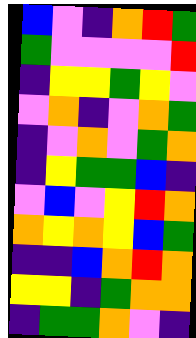[["blue", "violet", "indigo", "orange", "red", "green"], ["green", "violet", "violet", "violet", "violet", "red"], ["indigo", "yellow", "yellow", "green", "yellow", "violet"], ["violet", "orange", "indigo", "violet", "orange", "green"], ["indigo", "violet", "orange", "violet", "green", "orange"], ["indigo", "yellow", "green", "green", "blue", "indigo"], ["violet", "blue", "violet", "yellow", "red", "orange"], ["orange", "yellow", "orange", "yellow", "blue", "green"], ["indigo", "indigo", "blue", "orange", "red", "orange"], ["yellow", "yellow", "indigo", "green", "orange", "orange"], ["indigo", "green", "green", "orange", "violet", "indigo"]]